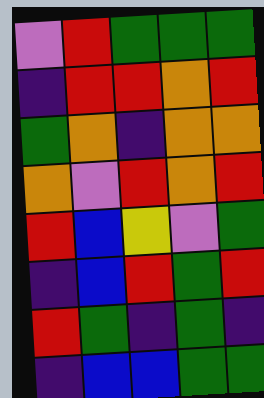[["violet", "red", "green", "green", "green"], ["indigo", "red", "red", "orange", "red"], ["green", "orange", "indigo", "orange", "orange"], ["orange", "violet", "red", "orange", "red"], ["red", "blue", "yellow", "violet", "green"], ["indigo", "blue", "red", "green", "red"], ["red", "green", "indigo", "green", "indigo"], ["indigo", "blue", "blue", "green", "green"]]